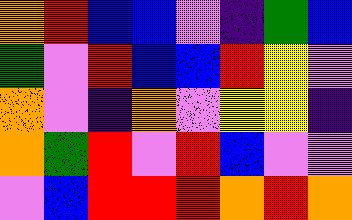[["orange", "red", "blue", "blue", "violet", "indigo", "green", "blue"], ["green", "violet", "red", "blue", "blue", "red", "yellow", "violet"], ["orange", "violet", "indigo", "orange", "violet", "yellow", "yellow", "indigo"], ["orange", "green", "red", "violet", "red", "blue", "violet", "violet"], ["violet", "blue", "red", "red", "red", "orange", "red", "orange"]]